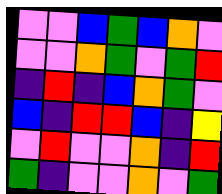[["violet", "violet", "blue", "green", "blue", "orange", "violet"], ["violet", "violet", "orange", "green", "violet", "green", "red"], ["indigo", "red", "indigo", "blue", "orange", "green", "violet"], ["blue", "indigo", "red", "red", "blue", "indigo", "yellow"], ["violet", "red", "violet", "violet", "orange", "indigo", "red"], ["green", "indigo", "violet", "violet", "orange", "violet", "green"]]